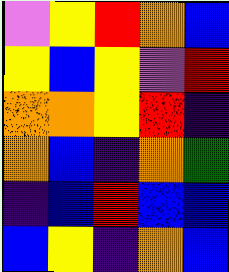[["violet", "yellow", "red", "orange", "blue"], ["yellow", "blue", "yellow", "violet", "red"], ["orange", "orange", "yellow", "red", "indigo"], ["orange", "blue", "indigo", "orange", "green"], ["indigo", "blue", "red", "blue", "blue"], ["blue", "yellow", "indigo", "orange", "blue"]]